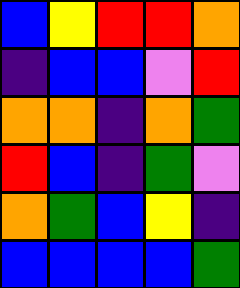[["blue", "yellow", "red", "red", "orange"], ["indigo", "blue", "blue", "violet", "red"], ["orange", "orange", "indigo", "orange", "green"], ["red", "blue", "indigo", "green", "violet"], ["orange", "green", "blue", "yellow", "indigo"], ["blue", "blue", "blue", "blue", "green"]]